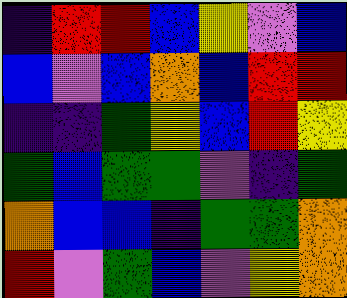[["indigo", "red", "red", "blue", "yellow", "violet", "blue"], ["blue", "violet", "blue", "orange", "blue", "red", "red"], ["indigo", "indigo", "green", "yellow", "blue", "red", "yellow"], ["green", "blue", "green", "green", "violet", "indigo", "green"], ["orange", "blue", "blue", "indigo", "green", "green", "orange"], ["red", "violet", "green", "blue", "violet", "yellow", "orange"]]